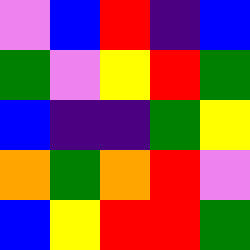[["violet", "blue", "red", "indigo", "blue"], ["green", "violet", "yellow", "red", "green"], ["blue", "indigo", "indigo", "green", "yellow"], ["orange", "green", "orange", "red", "violet"], ["blue", "yellow", "red", "red", "green"]]